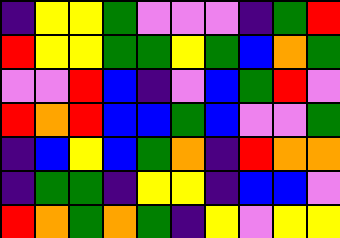[["indigo", "yellow", "yellow", "green", "violet", "violet", "violet", "indigo", "green", "red"], ["red", "yellow", "yellow", "green", "green", "yellow", "green", "blue", "orange", "green"], ["violet", "violet", "red", "blue", "indigo", "violet", "blue", "green", "red", "violet"], ["red", "orange", "red", "blue", "blue", "green", "blue", "violet", "violet", "green"], ["indigo", "blue", "yellow", "blue", "green", "orange", "indigo", "red", "orange", "orange"], ["indigo", "green", "green", "indigo", "yellow", "yellow", "indigo", "blue", "blue", "violet"], ["red", "orange", "green", "orange", "green", "indigo", "yellow", "violet", "yellow", "yellow"]]